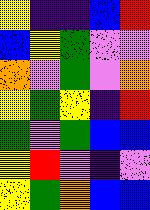[["yellow", "indigo", "indigo", "blue", "red"], ["blue", "yellow", "green", "violet", "violet"], ["orange", "violet", "green", "violet", "orange"], ["yellow", "green", "yellow", "indigo", "red"], ["green", "violet", "green", "blue", "blue"], ["yellow", "red", "violet", "indigo", "violet"], ["yellow", "green", "orange", "blue", "blue"]]